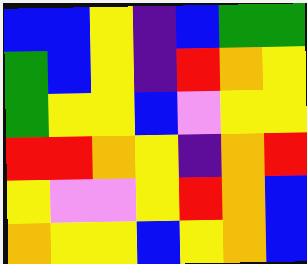[["blue", "blue", "yellow", "indigo", "blue", "green", "green"], ["green", "blue", "yellow", "indigo", "red", "orange", "yellow"], ["green", "yellow", "yellow", "blue", "violet", "yellow", "yellow"], ["red", "red", "orange", "yellow", "indigo", "orange", "red"], ["yellow", "violet", "violet", "yellow", "red", "orange", "blue"], ["orange", "yellow", "yellow", "blue", "yellow", "orange", "blue"]]